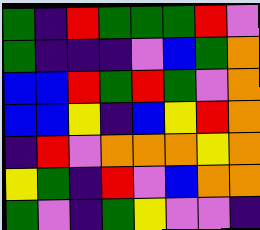[["green", "indigo", "red", "green", "green", "green", "red", "violet"], ["green", "indigo", "indigo", "indigo", "violet", "blue", "green", "orange"], ["blue", "blue", "red", "green", "red", "green", "violet", "orange"], ["blue", "blue", "yellow", "indigo", "blue", "yellow", "red", "orange"], ["indigo", "red", "violet", "orange", "orange", "orange", "yellow", "orange"], ["yellow", "green", "indigo", "red", "violet", "blue", "orange", "orange"], ["green", "violet", "indigo", "green", "yellow", "violet", "violet", "indigo"]]